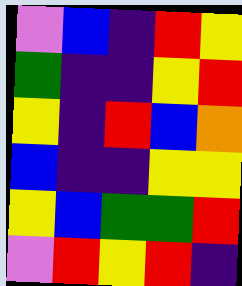[["violet", "blue", "indigo", "red", "yellow"], ["green", "indigo", "indigo", "yellow", "red"], ["yellow", "indigo", "red", "blue", "orange"], ["blue", "indigo", "indigo", "yellow", "yellow"], ["yellow", "blue", "green", "green", "red"], ["violet", "red", "yellow", "red", "indigo"]]